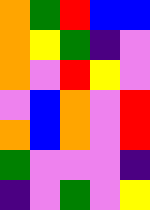[["orange", "green", "red", "blue", "blue"], ["orange", "yellow", "green", "indigo", "violet"], ["orange", "violet", "red", "yellow", "violet"], ["violet", "blue", "orange", "violet", "red"], ["orange", "blue", "orange", "violet", "red"], ["green", "violet", "violet", "violet", "indigo"], ["indigo", "violet", "green", "violet", "yellow"]]